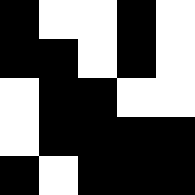[["black", "white", "white", "black", "white"], ["black", "black", "white", "black", "white"], ["white", "black", "black", "white", "white"], ["white", "black", "black", "black", "black"], ["black", "white", "black", "black", "black"]]